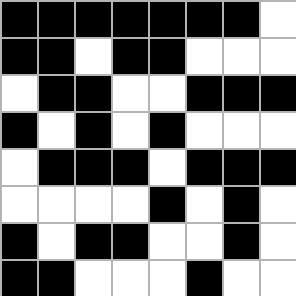[["black", "black", "black", "black", "black", "black", "black", "white"], ["black", "black", "white", "black", "black", "white", "white", "white"], ["white", "black", "black", "white", "white", "black", "black", "black"], ["black", "white", "black", "white", "black", "white", "white", "white"], ["white", "black", "black", "black", "white", "black", "black", "black"], ["white", "white", "white", "white", "black", "white", "black", "white"], ["black", "white", "black", "black", "white", "white", "black", "white"], ["black", "black", "white", "white", "white", "black", "white", "white"]]